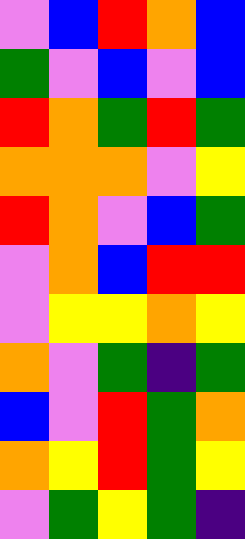[["violet", "blue", "red", "orange", "blue"], ["green", "violet", "blue", "violet", "blue"], ["red", "orange", "green", "red", "green"], ["orange", "orange", "orange", "violet", "yellow"], ["red", "orange", "violet", "blue", "green"], ["violet", "orange", "blue", "red", "red"], ["violet", "yellow", "yellow", "orange", "yellow"], ["orange", "violet", "green", "indigo", "green"], ["blue", "violet", "red", "green", "orange"], ["orange", "yellow", "red", "green", "yellow"], ["violet", "green", "yellow", "green", "indigo"]]